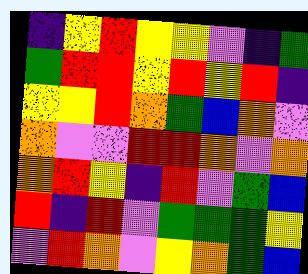[["indigo", "yellow", "red", "yellow", "yellow", "violet", "indigo", "green"], ["green", "red", "red", "yellow", "red", "yellow", "red", "indigo"], ["yellow", "yellow", "red", "orange", "green", "blue", "orange", "violet"], ["orange", "violet", "violet", "red", "red", "orange", "violet", "orange"], ["orange", "red", "yellow", "indigo", "red", "violet", "green", "blue"], ["red", "indigo", "red", "violet", "green", "green", "green", "yellow"], ["violet", "red", "orange", "violet", "yellow", "orange", "green", "blue"]]